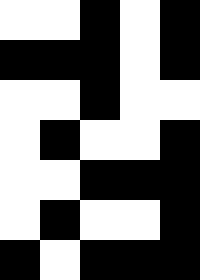[["white", "white", "black", "white", "black"], ["black", "black", "black", "white", "black"], ["white", "white", "black", "white", "white"], ["white", "black", "white", "white", "black"], ["white", "white", "black", "black", "black"], ["white", "black", "white", "white", "black"], ["black", "white", "black", "black", "black"]]